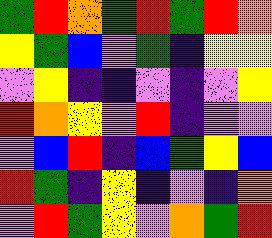[["green", "red", "orange", "green", "red", "green", "red", "orange"], ["yellow", "green", "blue", "violet", "green", "indigo", "yellow", "yellow"], ["violet", "yellow", "indigo", "indigo", "violet", "indigo", "violet", "yellow"], ["red", "orange", "yellow", "violet", "red", "indigo", "violet", "violet"], ["violet", "blue", "red", "indigo", "blue", "green", "yellow", "blue"], ["red", "green", "indigo", "yellow", "indigo", "violet", "indigo", "orange"], ["violet", "red", "green", "yellow", "violet", "orange", "green", "red"]]